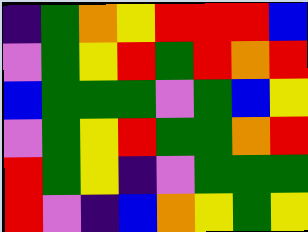[["indigo", "green", "orange", "yellow", "red", "red", "red", "blue"], ["violet", "green", "yellow", "red", "green", "red", "orange", "red"], ["blue", "green", "green", "green", "violet", "green", "blue", "yellow"], ["violet", "green", "yellow", "red", "green", "green", "orange", "red"], ["red", "green", "yellow", "indigo", "violet", "green", "green", "green"], ["red", "violet", "indigo", "blue", "orange", "yellow", "green", "yellow"]]